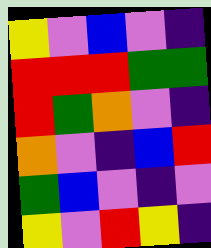[["yellow", "violet", "blue", "violet", "indigo"], ["red", "red", "red", "green", "green"], ["red", "green", "orange", "violet", "indigo"], ["orange", "violet", "indigo", "blue", "red"], ["green", "blue", "violet", "indigo", "violet"], ["yellow", "violet", "red", "yellow", "indigo"]]